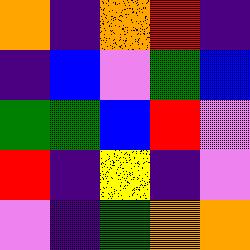[["orange", "indigo", "orange", "red", "indigo"], ["indigo", "blue", "violet", "green", "blue"], ["green", "green", "blue", "red", "violet"], ["red", "indigo", "yellow", "indigo", "violet"], ["violet", "indigo", "green", "orange", "orange"]]